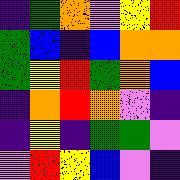[["indigo", "green", "orange", "violet", "yellow", "red"], ["green", "blue", "indigo", "blue", "orange", "orange"], ["green", "yellow", "red", "green", "orange", "blue"], ["indigo", "orange", "red", "orange", "violet", "indigo"], ["indigo", "yellow", "indigo", "green", "green", "violet"], ["violet", "red", "yellow", "blue", "violet", "indigo"]]